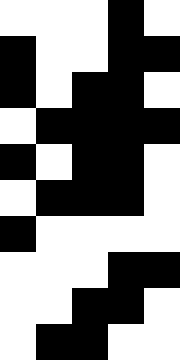[["white", "white", "white", "black", "white"], ["black", "white", "white", "black", "black"], ["black", "white", "black", "black", "white"], ["white", "black", "black", "black", "black"], ["black", "white", "black", "black", "white"], ["white", "black", "black", "black", "white"], ["black", "white", "white", "white", "white"], ["white", "white", "white", "black", "black"], ["white", "white", "black", "black", "white"], ["white", "black", "black", "white", "white"]]